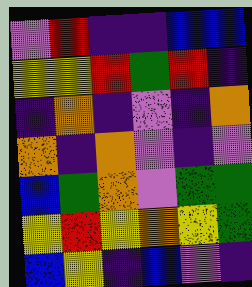[["violet", "red", "indigo", "indigo", "blue", "blue"], ["yellow", "yellow", "red", "green", "red", "indigo"], ["indigo", "orange", "indigo", "violet", "indigo", "orange"], ["orange", "indigo", "orange", "violet", "indigo", "violet"], ["blue", "green", "orange", "violet", "green", "green"], ["yellow", "red", "yellow", "orange", "yellow", "green"], ["blue", "yellow", "indigo", "blue", "violet", "indigo"]]